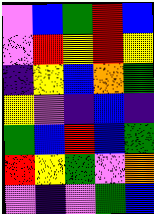[["violet", "blue", "green", "red", "blue"], ["violet", "red", "yellow", "red", "yellow"], ["indigo", "yellow", "blue", "orange", "green"], ["yellow", "violet", "indigo", "blue", "indigo"], ["green", "blue", "red", "blue", "green"], ["red", "yellow", "green", "violet", "orange"], ["violet", "indigo", "violet", "green", "blue"]]